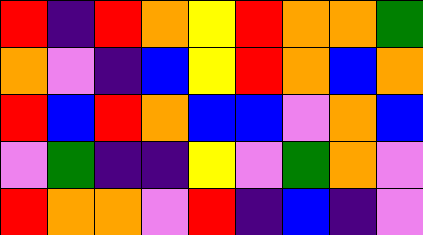[["red", "indigo", "red", "orange", "yellow", "red", "orange", "orange", "green"], ["orange", "violet", "indigo", "blue", "yellow", "red", "orange", "blue", "orange"], ["red", "blue", "red", "orange", "blue", "blue", "violet", "orange", "blue"], ["violet", "green", "indigo", "indigo", "yellow", "violet", "green", "orange", "violet"], ["red", "orange", "orange", "violet", "red", "indigo", "blue", "indigo", "violet"]]